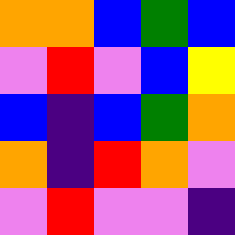[["orange", "orange", "blue", "green", "blue"], ["violet", "red", "violet", "blue", "yellow"], ["blue", "indigo", "blue", "green", "orange"], ["orange", "indigo", "red", "orange", "violet"], ["violet", "red", "violet", "violet", "indigo"]]